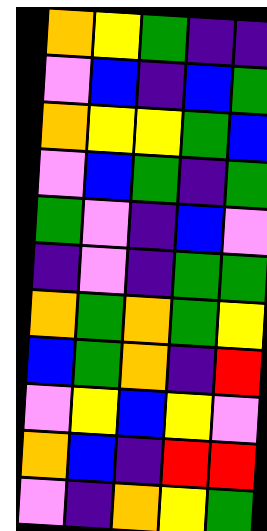[["orange", "yellow", "green", "indigo", "indigo"], ["violet", "blue", "indigo", "blue", "green"], ["orange", "yellow", "yellow", "green", "blue"], ["violet", "blue", "green", "indigo", "green"], ["green", "violet", "indigo", "blue", "violet"], ["indigo", "violet", "indigo", "green", "green"], ["orange", "green", "orange", "green", "yellow"], ["blue", "green", "orange", "indigo", "red"], ["violet", "yellow", "blue", "yellow", "violet"], ["orange", "blue", "indigo", "red", "red"], ["violet", "indigo", "orange", "yellow", "green"]]